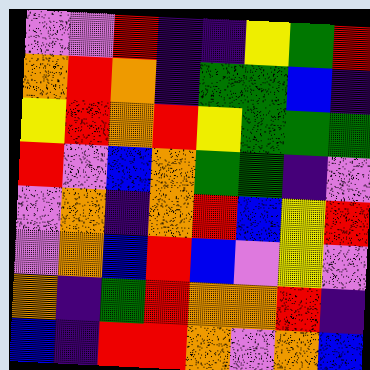[["violet", "violet", "red", "indigo", "indigo", "yellow", "green", "red"], ["orange", "red", "orange", "indigo", "green", "green", "blue", "indigo"], ["yellow", "red", "orange", "red", "yellow", "green", "green", "green"], ["red", "violet", "blue", "orange", "green", "green", "indigo", "violet"], ["violet", "orange", "indigo", "orange", "red", "blue", "yellow", "red"], ["violet", "orange", "blue", "red", "blue", "violet", "yellow", "violet"], ["orange", "indigo", "green", "red", "orange", "orange", "red", "indigo"], ["blue", "indigo", "red", "red", "orange", "violet", "orange", "blue"]]